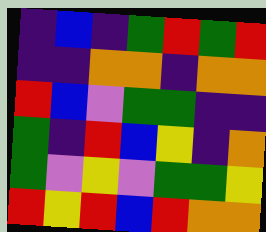[["indigo", "blue", "indigo", "green", "red", "green", "red"], ["indigo", "indigo", "orange", "orange", "indigo", "orange", "orange"], ["red", "blue", "violet", "green", "green", "indigo", "indigo"], ["green", "indigo", "red", "blue", "yellow", "indigo", "orange"], ["green", "violet", "yellow", "violet", "green", "green", "yellow"], ["red", "yellow", "red", "blue", "red", "orange", "orange"]]